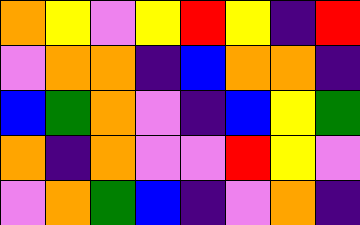[["orange", "yellow", "violet", "yellow", "red", "yellow", "indigo", "red"], ["violet", "orange", "orange", "indigo", "blue", "orange", "orange", "indigo"], ["blue", "green", "orange", "violet", "indigo", "blue", "yellow", "green"], ["orange", "indigo", "orange", "violet", "violet", "red", "yellow", "violet"], ["violet", "orange", "green", "blue", "indigo", "violet", "orange", "indigo"]]